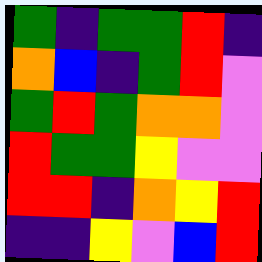[["green", "indigo", "green", "green", "red", "indigo"], ["orange", "blue", "indigo", "green", "red", "violet"], ["green", "red", "green", "orange", "orange", "violet"], ["red", "green", "green", "yellow", "violet", "violet"], ["red", "red", "indigo", "orange", "yellow", "red"], ["indigo", "indigo", "yellow", "violet", "blue", "red"]]